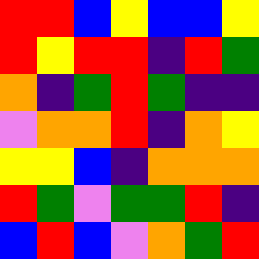[["red", "red", "blue", "yellow", "blue", "blue", "yellow"], ["red", "yellow", "red", "red", "indigo", "red", "green"], ["orange", "indigo", "green", "red", "green", "indigo", "indigo"], ["violet", "orange", "orange", "red", "indigo", "orange", "yellow"], ["yellow", "yellow", "blue", "indigo", "orange", "orange", "orange"], ["red", "green", "violet", "green", "green", "red", "indigo"], ["blue", "red", "blue", "violet", "orange", "green", "red"]]